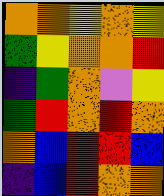[["orange", "orange", "yellow", "orange", "yellow"], ["green", "yellow", "orange", "orange", "red"], ["indigo", "green", "orange", "violet", "yellow"], ["green", "red", "orange", "red", "orange"], ["orange", "blue", "red", "red", "blue"], ["indigo", "blue", "red", "orange", "orange"]]